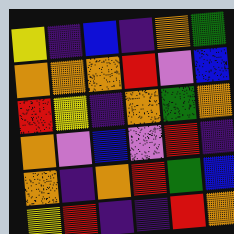[["yellow", "indigo", "blue", "indigo", "orange", "green"], ["orange", "orange", "orange", "red", "violet", "blue"], ["red", "yellow", "indigo", "orange", "green", "orange"], ["orange", "violet", "blue", "violet", "red", "indigo"], ["orange", "indigo", "orange", "red", "green", "blue"], ["yellow", "red", "indigo", "indigo", "red", "orange"]]